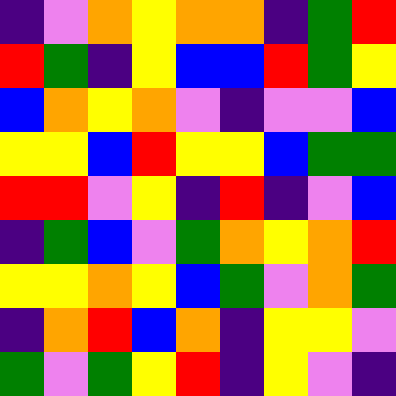[["indigo", "violet", "orange", "yellow", "orange", "orange", "indigo", "green", "red"], ["red", "green", "indigo", "yellow", "blue", "blue", "red", "green", "yellow"], ["blue", "orange", "yellow", "orange", "violet", "indigo", "violet", "violet", "blue"], ["yellow", "yellow", "blue", "red", "yellow", "yellow", "blue", "green", "green"], ["red", "red", "violet", "yellow", "indigo", "red", "indigo", "violet", "blue"], ["indigo", "green", "blue", "violet", "green", "orange", "yellow", "orange", "red"], ["yellow", "yellow", "orange", "yellow", "blue", "green", "violet", "orange", "green"], ["indigo", "orange", "red", "blue", "orange", "indigo", "yellow", "yellow", "violet"], ["green", "violet", "green", "yellow", "red", "indigo", "yellow", "violet", "indigo"]]